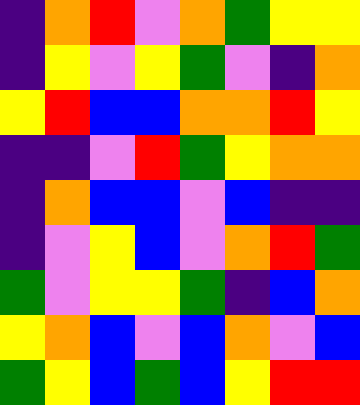[["indigo", "orange", "red", "violet", "orange", "green", "yellow", "yellow"], ["indigo", "yellow", "violet", "yellow", "green", "violet", "indigo", "orange"], ["yellow", "red", "blue", "blue", "orange", "orange", "red", "yellow"], ["indigo", "indigo", "violet", "red", "green", "yellow", "orange", "orange"], ["indigo", "orange", "blue", "blue", "violet", "blue", "indigo", "indigo"], ["indigo", "violet", "yellow", "blue", "violet", "orange", "red", "green"], ["green", "violet", "yellow", "yellow", "green", "indigo", "blue", "orange"], ["yellow", "orange", "blue", "violet", "blue", "orange", "violet", "blue"], ["green", "yellow", "blue", "green", "blue", "yellow", "red", "red"]]